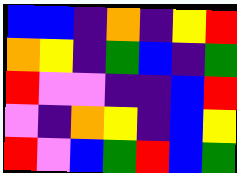[["blue", "blue", "indigo", "orange", "indigo", "yellow", "red"], ["orange", "yellow", "indigo", "green", "blue", "indigo", "green"], ["red", "violet", "violet", "indigo", "indigo", "blue", "red"], ["violet", "indigo", "orange", "yellow", "indigo", "blue", "yellow"], ["red", "violet", "blue", "green", "red", "blue", "green"]]